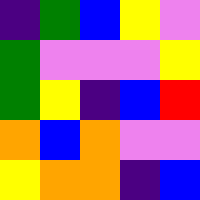[["indigo", "green", "blue", "yellow", "violet"], ["green", "violet", "violet", "violet", "yellow"], ["green", "yellow", "indigo", "blue", "red"], ["orange", "blue", "orange", "violet", "violet"], ["yellow", "orange", "orange", "indigo", "blue"]]